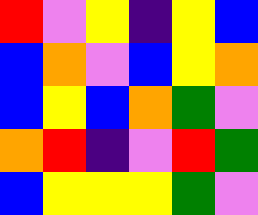[["red", "violet", "yellow", "indigo", "yellow", "blue"], ["blue", "orange", "violet", "blue", "yellow", "orange"], ["blue", "yellow", "blue", "orange", "green", "violet"], ["orange", "red", "indigo", "violet", "red", "green"], ["blue", "yellow", "yellow", "yellow", "green", "violet"]]